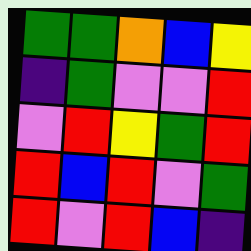[["green", "green", "orange", "blue", "yellow"], ["indigo", "green", "violet", "violet", "red"], ["violet", "red", "yellow", "green", "red"], ["red", "blue", "red", "violet", "green"], ["red", "violet", "red", "blue", "indigo"]]